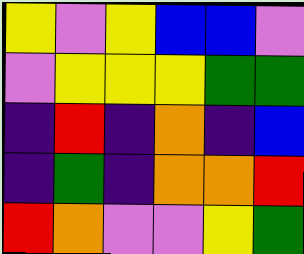[["yellow", "violet", "yellow", "blue", "blue", "violet"], ["violet", "yellow", "yellow", "yellow", "green", "green"], ["indigo", "red", "indigo", "orange", "indigo", "blue"], ["indigo", "green", "indigo", "orange", "orange", "red"], ["red", "orange", "violet", "violet", "yellow", "green"]]